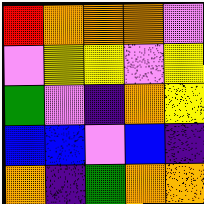[["red", "orange", "orange", "orange", "violet"], ["violet", "yellow", "yellow", "violet", "yellow"], ["green", "violet", "indigo", "orange", "yellow"], ["blue", "blue", "violet", "blue", "indigo"], ["orange", "indigo", "green", "orange", "orange"]]